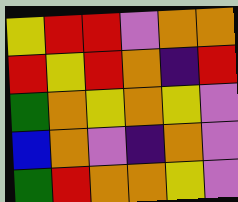[["yellow", "red", "red", "violet", "orange", "orange"], ["red", "yellow", "red", "orange", "indigo", "red"], ["green", "orange", "yellow", "orange", "yellow", "violet"], ["blue", "orange", "violet", "indigo", "orange", "violet"], ["green", "red", "orange", "orange", "yellow", "violet"]]